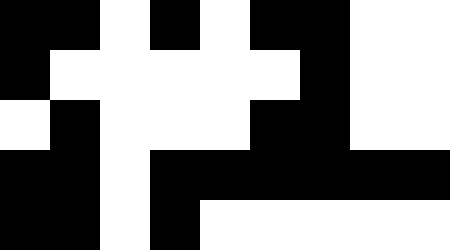[["black", "black", "white", "black", "white", "black", "black", "white", "white"], ["black", "white", "white", "white", "white", "white", "black", "white", "white"], ["white", "black", "white", "white", "white", "black", "black", "white", "white"], ["black", "black", "white", "black", "black", "black", "black", "black", "black"], ["black", "black", "white", "black", "white", "white", "white", "white", "white"]]